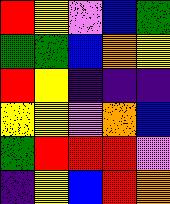[["red", "yellow", "violet", "blue", "green"], ["green", "green", "blue", "orange", "yellow"], ["red", "yellow", "indigo", "indigo", "indigo"], ["yellow", "yellow", "violet", "orange", "blue"], ["green", "red", "red", "red", "violet"], ["indigo", "yellow", "blue", "red", "orange"]]